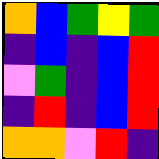[["orange", "blue", "green", "yellow", "green"], ["indigo", "blue", "indigo", "blue", "red"], ["violet", "green", "indigo", "blue", "red"], ["indigo", "red", "indigo", "blue", "red"], ["orange", "orange", "violet", "red", "indigo"]]